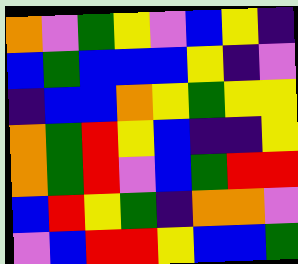[["orange", "violet", "green", "yellow", "violet", "blue", "yellow", "indigo"], ["blue", "green", "blue", "blue", "blue", "yellow", "indigo", "violet"], ["indigo", "blue", "blue", "orange", "yellow", "green", "yellow", "yellow"], ["orange", "green", "red", "yellow", "blue", "indigo", "indigo", "yellow"], ["orange", "green", "red", "violet", "blue", "green", "red", "red"], ["blue", "red", "yellow", "green", "indigo", "orange", "orange", "violet"], ["violet", "blue", "red", "red", "yellow", "blue", "blue", "green"]]